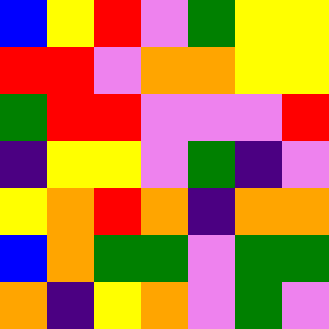[["blue", "yellow", "red", "violet", "green", "yellow", "yellow"], ["red", "red", "violet", "orange", "orange", "yellow", "yellow"], ["green", "red", "red", "violet", "violet", "violet", "red"], ["indigo", "yellow", "yellow", "violet", "green", "indigo", "violet"], ["yellow", "orange", "red", "orange", "indigo", "orange", "orange"], ["blue", "orange", "green", "green", "violet", "green", "green"], ["orange", "indigo", "yellow", "orange", "violet", "green", "violet"]]